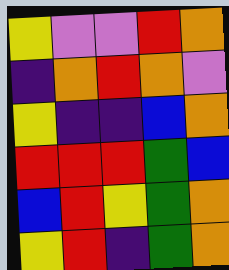[["yellow", "violet", "violet", "red", "orange"], ["indigo", "orange", "red", "orange", "violet"], ["yellow", "indigo", "indigo", "blue", "orange"], ["red", "red", "red", "green", "blue"], ["blue", "red", "yellow", "green", "orange"], ["yellow", "red", "indigo", "green", "orange"]]